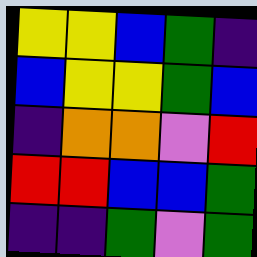[["yellow", "yellow", "blue", "green", "indigo"], ["blue", "yellow", "yellow", "green", "blue"], ["indigo", "orange", "orange", "violet", "red"], ["red", "red", "blue", "blue", "green"], ["indigo", "indigo", "green", "violet", "green"]]